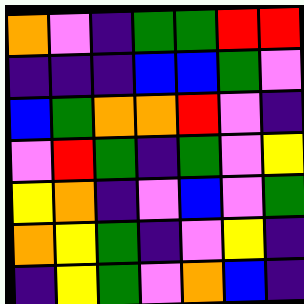[["orange", "violet", "indigo", "green", "green", "red", "red"], ["indigo", "indigo", "indigo", "blue", "blue", "green", "violet"], ["blue", "green", "orange", "orange", "red", "violet", "indigo"], ["violet", "red", "green", "indigo", "green", "violet", "yellow"], ["yellow", "orange", "indigo", "violet", "blue", "violet", "green"], ["orange", "yellow", "green", "indigo", "violet", "yellow", "indigo"], ["indigo", "yellow", "green", "violet", "orange", "blue", "indigo"]]